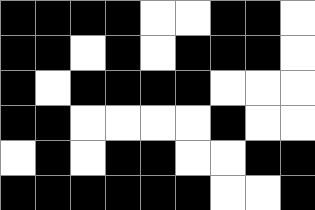[["black", "black", "black", "black", "white", "white", "black", "black", "white"], ["black", "black", "white", "black", "white", "black", "black", "black", "white"], ["black", "white", "black", "black", "black", "black", "white", "white", "white"], ["black", "black", "white", "white", "white", "white", "black", "white", "white"], ["white", "black", "white", "black", "black", "white", "white", "black", "black"], ["black", "black", "black", "black", "black", "black", "white", "white", "black"]]